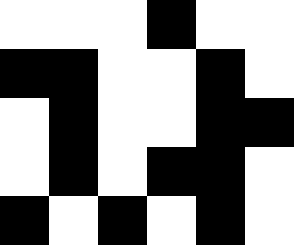[["white", "white", "white", "black", "white", "white"], ["black", "black", "white", "white", "black", "white"], ["white", "black", "white", "white", "black", "black"], ["white", "black", "white", "black", "black", "white"], ["black", "white", "black", "white", "black", "white"]]